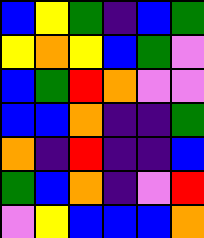[["blue", "yellow", "green", "indigo", "blue", "green"], ["yellow", "orange", "yellow", "blue", "green", "violet"], ["blue", "green", "red", "orange", "violet", "violet"], ["blue", "blue", "orange", "indigo", "indigo", "green"], ["orange", "indigo", "red", "indigo", "indigo", "blue"], ["green", "blue", "orange", "indigo", "violet", "red"], ["violet", "yellow", "blue", "blue", "blue", "orange"]]